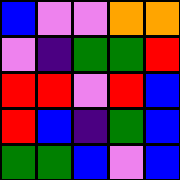[["blue", "violet", "violet", "orange", "orange"], ["violet", "indigo", "green", "green", "red"], ["red", "red", "violet", "red", "blue"], ["red", "blue", "indigo", "green", "blue"], ["green", "green", "blue", "violet", "blue"]]